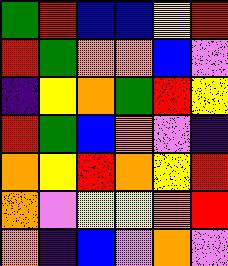[["green", "red", "blue", "blue", "yellow", "red"], ["red", "green", "orange", "orange", "blue", "violet"], ["indigo", "yellow", "orange", "green", "red", "yellow"], ["red", "green", "blue", "orange", "violet", "indigo"], ["orange", "yellow", "red", "orange", "yellow", "red"], ["orange", "violet", "yellow", "yellow", "orange", "red"], ["orange", "indigo", "blue", "violet", "orange", "violet"]]